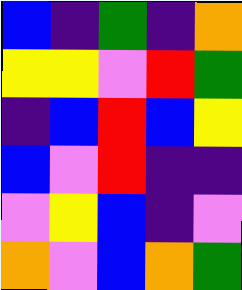[["blue", "indigo", "green", "indigo", "orange"], ["yellow", "yellow", "violet", "red", "green"], ["indigo", "blue", "red", "blue", "yellow"], ["blue", "violet", "red", "indigo", "indigo"], ["violet", "yellow", "blue", "indigo", "violet"], ["orange", "violet", "blue", "orange", "green"]]